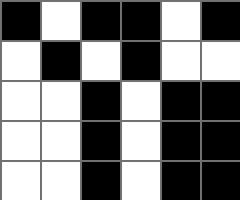[["black", "white", "black", "black", "white", "black"], ["white", "black", "white", "black", "white", "white"], ["white", "white", "black", "white", "black", "black"], ["white", "white", "black", "white", "black", "black"], ["white", "white", "black", "white", "black", "black"]]